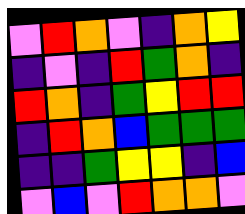[["violet", "red", "orange", "violet", "indigo", "orange", "yellow"], ["indigo", "violet", "indigo", "red", "green", "orange", "indigo"], ["red", "orange", "indigo", "green", "yellow", "red", "red"], ["indigo", "red", "orange", "blue", "green", "green", "green"], ["indigo", "indigo", "green", "yellow", "yellow", "indigo", "blue"], ["violet", "blue", "violet", "red", "orange", "orange", "violet"]]